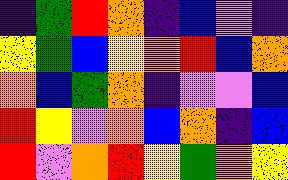[["indigo", "green", "red", "orange", "indigo", "blue", "violet", "indigo"], ["yellow", "green", "blue", "yellow", "orange", "red", "blue", "orange"], ["orange", "blue", "green", "orange", "indigo", "violet", "violet", "blue"], ["red", "yellow", "violet", "orange", "blue", "orange", "indigo", "blue"], ["red", "violet", "orange", "red", "yellow", "green", "orange", "yellow"]]